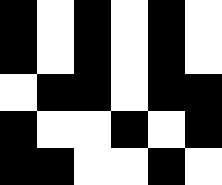[["black", "white", "black", "white", "black", "white"], ["black", "white", "black", "white", "black", "white"], ["white", "black", "black", "white", "black", "black"], ["black", "white", "white", "black", "white", "black"], ["black", "black", "white", "white", "black", "white"]]